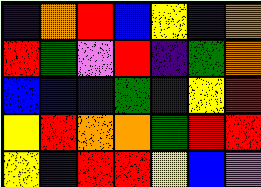[["indigo", "orange", "red", "blue", "yellow", "indigo", "orange"], ["red", "green", "violet", "red", "indigo", "green", "orange"], ["blue", "blue", "blue", "green", "indigo", "yellow", "red"], ["yellow", "red", "orange", "orange", "green", "red", "red"], ["yellow", "indigo", "red", "red", "yellow", "blue", "violet"]]